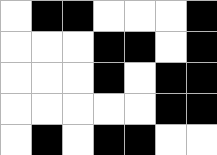[["white", "black", "black", "white", "white", "white", "black"], ["white", "white", "white", "black", "black", "white", "black"], ["white", "white", "white", "black", "white", "black", "black"], ["white", "white", "white", "white", "white", "black", "black"], ["white", "black", "white", "black", "black", "white", "white"]]